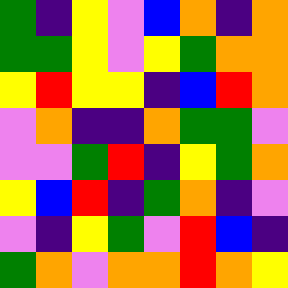[["green", "indigo", "yellow", "violet", "blue", "orange", "indigo", "orange"], ["green", "green", "yellow", "violet", "yellow", "green", "orange", "orange"], ["yellow", "red", "yellow", "yellow", "indigo", "blue", "red", "orange"], ["violet", "orange", "indigo", "indigo", "orange", "green", "green", "violet"], ["violet", "violet", "green", "red", "indigo", "yellow", "green", "orange"], ["yellow", "blue", "red", "indigo", "green", "orange", "indigo", "violet"], ["violet", "indigo", "yellow", "green", "violet", "red", "blue", "indigo"], ["green", "orange", "violet", "orange", "orange", "red", "orange", "yellow"]]